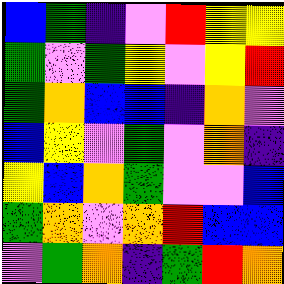[["blue", "green", "indigo", "violet", "red", "yellow", "yellow"], ["green", "violet", "green", "yellow", "violet", "yellow", "red"], ["green", "orange", "blue", "blue", "indigo", "orange", "violet"], ["blue", "yellow", "violet", "green", "violet", "orange", "indigo"], ["yellow", "blue", "orange", "green", "violet", "violet", "blue"], ["green", "orange", "violet", "orange", "red", "blue", "blue"], ["violet", "green", "orange", "indigo", "green", "red", "orange"]]